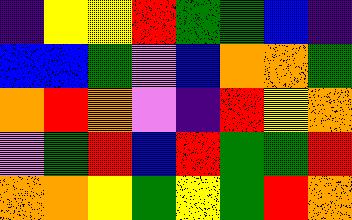[["indigo", "yellow", "yellow", "red", "green", "green", "blue", "indigo"], ["blue", "blue", "green", "violet", "blue", "orange", "orange", "green"], ["orange", "red", "orange", "violet", "indigo", "red", "yellow", "orange"], ["violet", "green", "red", "blue", "red", "green", "green", "red"], ["orange", "orange", "yellow", "green", "yellow", "green", "red", "orange"]]